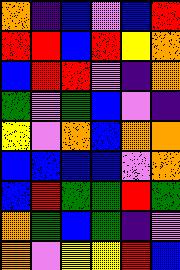[["orange", "indigo", "blue", "violet", "blue", "red"], ["red", "red", "blue", "red", "yellow", "orange"], ["blue", "red", "red", "violet", "indigo", "orange"], ["green", "violet", "green", "blue", "violet", "indigo"], ["yellow", "violet", "orange", "blue", "orange", "orange"], ["blue", "blue", "blue", "blue", "violet", "orange"], ["blue", "red", "green", "green", "red", "green"], ["orange", "green", "blue", "green", "indigo", "violet"], ["orange", "violet", "yellow", "yellow", "red", "blue"]]